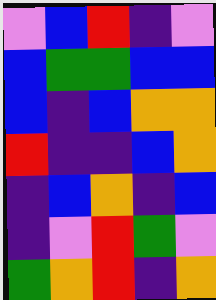[["violet", "blue", "red", "indigo", "violet"], ["blue", "green", "green", "blue", "blue"], ["blue", "indigo", "blue", "orange", "orange"], ["red", "indigo", "indigo", "blue", "orange"], ["indigo", "blue", "orange", "indigo", "blue"], ["indigo", "violet", "red", "green", "violet"], ["green", "orange", "red", "indigo", "orange"]]